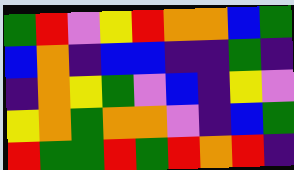[["green", "red", "violet", "yellow", "red", "orange", "orange", "blue", "green"], ["blue", "orange", "indigo", "blue", "blue", "indigo", "indigo", "green", "indigo"], ["indigo", "orange", "yellow", "green", "violet", "blue", "indigo", "yellow", "violet"], ["yellow", "orange", "green", "orange", "orange", "violet", "indigo", "blue", "green"], ["red", "green", "green", "red", "green", "red", "orange", "red", "indigo"]]